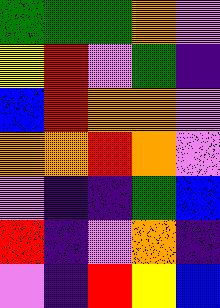[["green", "green", "green", "orange", "violet"], ["yellow", "red", "violet", "green", "indigo"], ["blue", "red", "orange", "orange", "violet"], ["orange", "orange", "red", "orange", "violet"], ["violet", "indigo", "indigo", "green", "blue"], ["red", "indigo", "violet", "orange", "indigo"], ["violet", "indigo", "red", "yellow", "blue"]]